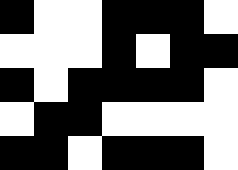[["black", "white", "white", "black", "black", "black", "white"], ["white", "white", "white", "black", "white", "black", "black"], ["black", "white", "black", "black", "black", "black", "white"], ["white", "black", "black", "white", "white", "white", "white"], ["black", "black", "white", "black", "black", "black", "white"]]